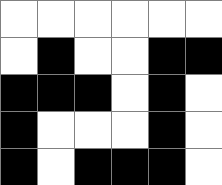[["white", "white", "white", "white", "white", "white"], ["white", "black", "white", "white", "black", "black"], ["black", "black", "black", "white", "black", "white"], ["black", "white", "white", "white", "black", "white"], ["black", "white", "black", "black", "black", "white"]]